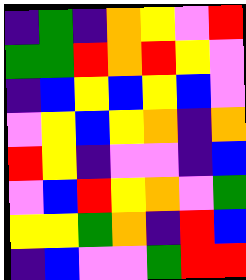[["indigo", "green", "indigo", "orange", "yellow", "violet", "red"], ["green", "green", "red", "orange", "red", "yellow", "violet"], ["indigo", "blue", "yellow", "blue", "yellow", "blue", "violet"], ["violet", "yellow", "blue", "yellow", "orange", "indigo", "orange"], ["red", "yellow", "indigo", "violet", "violet", "indigo", "blue"], ["violet", "blue", "red", "yellow", "orange", "violet", "green"], ["yellow", "yellow", "green", "orange", "indigo", "red", "blue"], ["indigo", "blue", "violet", "violet", "green", "red", "red"]]